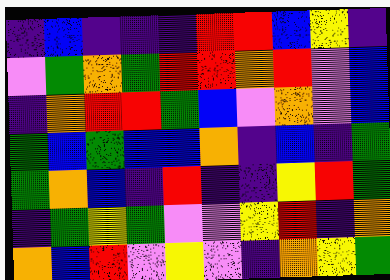[["indigo", "blue", "indigo", "indigo", "indigo", "red", "red", "blue", "yellow", "indigo"], ["violet", "green", "orange", "green", "red", "red", "orange", "red", "violet", "blue"], ["indigo", "orange", "red", "red", "green", "blue", "violet", "orange", "violet", "blue"], ["green", "blue", "green", "blue", "blue", "orange", "indigo", "blue", "indigo", "green"], ["green", "orange", "blue", "indigo", "red", "indigo", "indigo", "yellow", "red", "green"], ["indigo", "green", "yellow", "green", "violet", "violet", "yellow", "red", "indigo", "orange"], ["orange", "blue", "red", "violet", "yellow", "violet", "indigo", "orange", "yellow", "green"]]